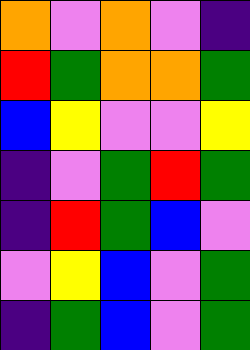[["orange", "violet", "orange", "violet", "indigo"], ["red", "green", "orange", "orange", "green"], ["blue", "yellow", "violet", "violet", "yellow"], ["indigo", "violet", "green", "red", "green"], ["indigo", "red", "green", "blue", "violet"], ["violet", "yellow", "blue", "violet", "green"], ["indigo", "green", "blue", "violet", "green"]]